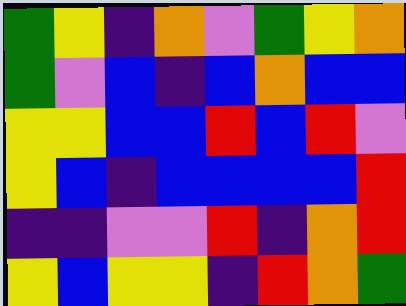[["green", "yellow", "indigo", "orange", "violet", "green", "yellow", "orange"], ["green", "violet", "blue", "indigo", "blue", "orange", "blue", "blue"], ["yellow", "yellow", "blue", "blue", "red", "blue", "red", "violet"], ["yellow", "blue", "indigo", "blue", "blue", "blue", "blue", "red"], ["indigo", "indigo", "violet", "violet", "red", "indigo", "orange", "red"], ["yellow", "blue", "yellow", "yellow", "indigo", "red", "orange", "green"]]